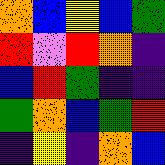[["orange", "blue", "yellow", "blue", "green"], ["red", "violet", "red", "orange", "indigo"], ["blue", "red", "green", "indigo", "indigo"], ["green", "orange", "blue", "green", "red"], ["indigo", "yellow", "indigo", "orange", "blue"]]